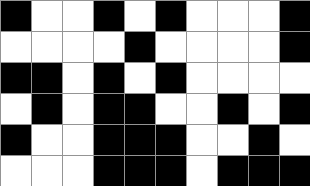[["black", "white", "white", "black", "white", "black", "white", "white", "white", "black"], ["white", "white", "white", "white", "black", "white", "white", "white", "white", "black"], ["black", "black", "white", "black", "white", "black", "white", "white", "white", "white"], ["white", "black", "white", "black", "black", "white", "white", "black", "white", "black"], ["black", "white", "white", "black", "black", "black", "white", "white", "black", "white"], ["white", "white", "white", "black", "black", "black", "white", "black", "black", "black"]]